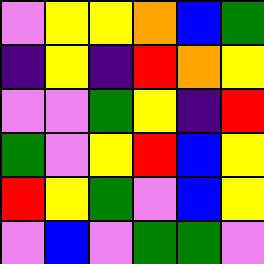[["violet", "yellow", "yellow", "orange", "blue", "green"], ["indigo", "yellow", "indigo", "red", "orange", "yellow"], ["violet", "violet", "green", "yellow", "indigo", "red"], ["green", "violet", "yellow", "red", "blue", "yellow"], ["red", "yellow", "green", "violet", "blue", "yellow"], ["violet", "blue", "violet", "green", "green", "violet"]]